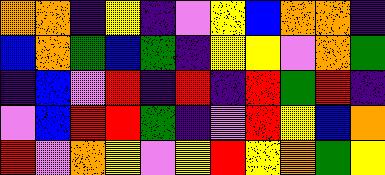[["orange", "orange", "indigo", "yellow", "indigo", "violet", "yellow", "blue", "orange", "orange", "indigo"], ["blue", "orange", "green", "blue", "green", "indigo", "yellow", "yellow", "violet", "orange", "green"], ["indigo", "blue", "violet", "red", "indigo", "red", "indigo", "red", "green", "red", "indigo"], ["violet", "blue", "red", "red", "green", "indigo", "violet", "red", "yellow", "blue", "orange"], ["red", "violet", "orange", "yellow", "violet", "yellow", "red", "yellow", "orange", "green", "yellow"]]